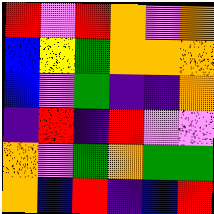[["red", "violet", "red", "orange", "violet", "orange"], ["blue", "yellow", "green", "orange", "orange", "orange"], ["blue", "violet", "green", "indigo", "indigo", "orange"], ["indigo", "red", "indigo", "red", "violet", "violet"], ["orange", "violet", "green", "orange", "green", "green"], ["orange", "blue", "red", "indigo", "blue", "red"]]